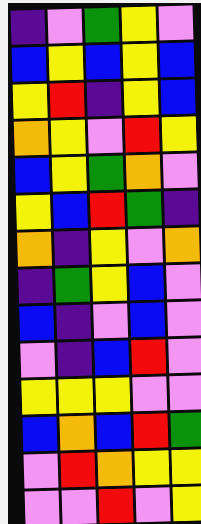[["indigo", "violet", "green", "yellow", "violet"], ["blue", "yellow", "blue", "yellow", "blue"], ["yellow", "red", "indigo", "yellow", "blue"], ["orange", "yellow", "violet", "red", "yellow"], ["blue", "yellow", "green", "orange", "violet"], ["yellow", "blue", "red", "green", "indigo"], ["orange", "indigo", "yellow", "violet", "orange"], ["indigo", "green", "yellow", "blue", "violet"], ["blue", "indigo", "violet", "blue", "violet"], ["violet", "indigo", "blue", "red", "violet"], ["yellow", "yellow", "yellow", "violet", "violet"], ["blue", "orange", "blue", "red", "green"], ["violet", "red", "orange", "yellow", "yellow"], ["violet", "violet", "red", "violet", "yellow"]]